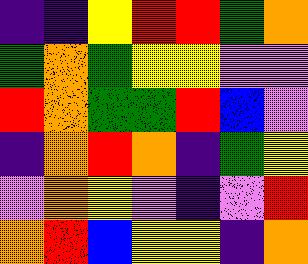[["indigo", "indigo", "yellow", "red", "red", "green", "orange"], ["green", "orange", "green", "yellow", "yellow", "violet", "violet"], ["red", "orange", "green", "green", "red", "blue", "violet"], ["indigo", "orange", "red", "orange", "indigo", "green", "yellow"], ["violet", "orange", "yellow", "violet", "indigo", "violet", "red"], ["orange", "red", "blue", "yellow", "yellow", "indigo", "orange"]]